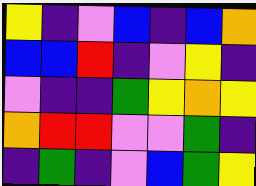[["yellow", "indigo", "violet", "blue", "indigo", "blue", "orange"], ["blue", "blue", "red", "indigo", "violet", "yellow", "indigo"], ["violet", "indigo", "indigo", "green", "yellow", "orange", "yellow"], ["orange", "red", "red", "violet", "violet", "green", "indigo"], ["indigo", "green", "indigo", "violet", "blue", "green", "yellow"]]